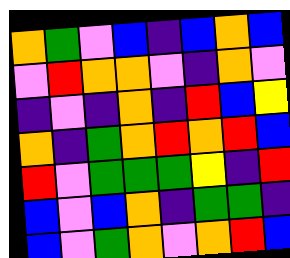[["orange", "green", "violet", "blue", "indigo", "blue", "orange", "blue"], ["violet", "red", "orange", "orange", "violet", "indigo", "orange", "violet"], ["indigo", "violet", "indigo", "orange", "indigo", "red", "blue", "yellow"], ["orange", "indigo", "green", "orange", "red", "orange", "red", "blue"], ["red", "violet", "green", "green", "green", "yellow", "indigo", "red"], ["blue", "violet", "blue", "orange", "indigo", "green", "green", "indigo"], ["blue", "violet", "green", "orange", "violet", "orange", "red", "blue"]]